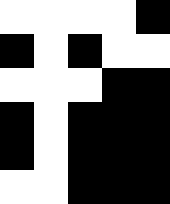[["white", "white", "white", "white", "black"], ["black", "white", "black", "white", "white"], ["white", "white", "white", "black", "black"], ["black", "white", "black", "black", "black"], ["black", "white", "black", "black", "black"], ["white", "white", "black", "black", "black"]]